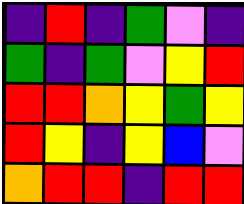[["indigo", "red", "indigo", "green", "violet", "indigo"], ["green", "indigo", "green", "violet", "yellow", "red"], ["red", "red", "orange", "yellow", "green", "yellow"], ["red", "yellow", "indigo", "yellow", "blue", "violet"], ["orange", "red", "red", "indigo", "red", "red"]]